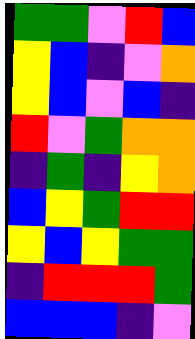[["green", "green", "violet", "red", "blue"], ["yellow", "blue", "indigo", "violet", "orange"], ["yellow", "blue", "violet", "blue", "indigo"], ["red", "violet", "green", "orange", "orange"], ["indigo", "green", "indigo", "yellow", "orange"], ["blue", "yellow", "green", "red", "red"], ["yellow", "blue", "yellow", "green", "green"], ["indigo", "red", "red", "red", "green"], ["blue", "blue", "blue", "indigo", "violet"]]